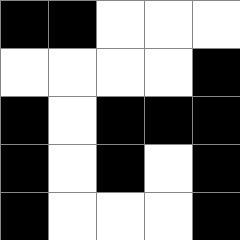[["black", "black", "white", "white", "white"], ["white", "white", "white", "white", "black"], ["black", "white", "black", "black", "black"], ["black", "white", "black", "white", "black"], ["black", "white", "white", "white", "black"]]